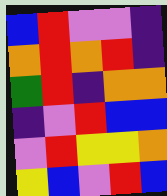[["blue", "red", "violet", "violet", "indigo"], ["orange", "red", "orange", "red", "indigo"], ["green", "red", "indigo", "orange", "orange"], ["indigo", "violet", "red", "blue", "blue"], ["violet", "red", "yellow", "yellow", "orange"], ["yellow", "blue", "violet", "red", "blue"]]